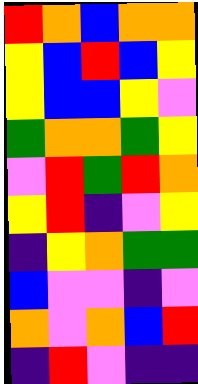[["red", "orange", "blue", "orange", "orange"], ["yellow", "blue", "red", "blue", "yellow"], ["yellow", "blue", "blue", "yellow", "violet"], ["green", "orange", "orange", "green", "yellow"], ["violet", "red", "green", "red", "orange"], ["yellow", "red", "indigo", "violet", "yellow"], ["indigo", "yellow", "orange", "green", "green"], ["blue", "violet", "violet", "indigo", "violet"], ["orange", "violet", "orange", "blue", "red"], ["indigo", "red", "violet", "indigo", "indigo"]]